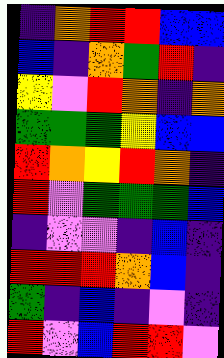[["indigo", "orange", "red", "red", "blue", "blue"], ["blue", "indigo", "orange", "green", "red", "indigo"], ["yellow", "violet", "red", "orange", "indigo", "orange"], ["green", "green", "green", "yellow", "blue", "blue"], ["red", "orange", "yellow", "red", "orange", "indigo"], ["red", "violet", "green", "green", "green", "blue"], ["indigo", "violet", "violet", "indigo", "blue", "indigo"], ["red", "red", "red", "orange", "blue", "indigo"], ["green", "indigo", "blue", "indigo", "violet", "indigo"], ["red", "violet", "blue", "red", "red", "violet"]]